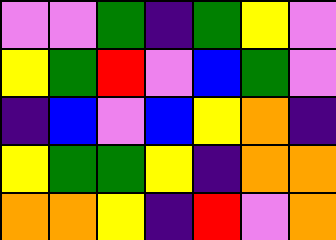[["violet", "violet", "green", "indigo", "green", "yellow", "violet"], ["yellow", "green", "red", "violet", "blue", "green", "violet"], ["indigo", "blue", "violet", "blue", "yellow", "orange", "indigo"], ["yellow", "green", "green", "yellow", "indigo", "orange", "orange"], ["orange", "orange", "yellow", "indigo", "red", "violet", "orange"]]